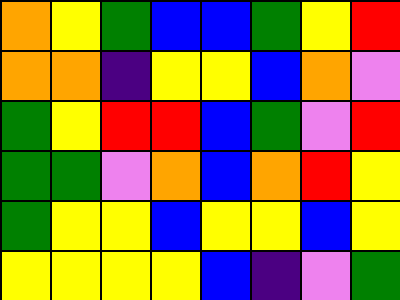[["orange", "yellow", "green", "blue", "blue", "green", "yellow", "red"], ["orange", "orange", "indigo", "yellow", "yellow", "blue", "orange", "violet"], ["green", "yellow", "red", "red", "blue", "green", "violet", "red"], ["green", "green", "violet", "orange", "blue", "orange", "red", "yellow"], ["green", "yellow", "yellow", "blue", "yellow", "yellow", "blue", "yellow"], ["yellow", "yellow", "yellow", "yellow", "blue", "indigo", "violet", "green"]]